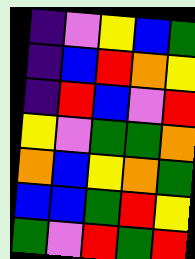[["indigo", "violet", "yellow", "blue", "green"], ["indigo", "blue", "red", "orange", "yellow"], ["indigo", "red", "blue", "violet", "red"], ["yellow", "violet", "green", "green", "orange"], ["orange", "blue", "yellow", "orange", "green"], ["blue", "blue", "green", "red", "yellow"], ["green", "violet", "red", "green", "red"]]